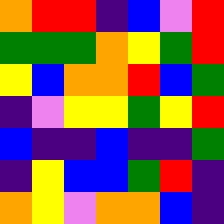[["orange", "red", "red", "indigo", "blue", "violet", "red"], ["green", "green", "green", "orange", "yellow", "green", "red"], ["yellow", "blue", "orange", "orange", "red", "blue", "green"], ["indigo", "violet", "yellow", "yellow", "green", "yellow", "red"], ["blue", "indigo", "indigo", "blue", "indigo", "indigo", "green"], ["indigo", "yellow", "blue", "blue", "green", "red", "indigo"], ["orange", "yellow", "violet", "orange", "orange", "blue", "indigo"]]